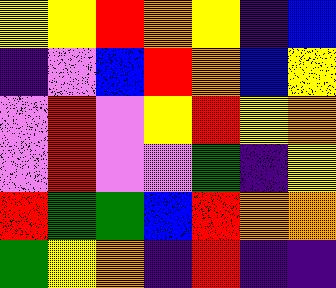[["yellow", "yellow", "red", "orange", "yellow", "indigo", "blue"], ["indigo", "violet", "blue", "red", "orange", "blue", "yellow"], ["violet", "red", "violet", "yellow", "red", "yellow", "orange"], ["violet", "red", "violet", "violet", "green", "indigo", "yellow"], ["red", "green", "green", "blue", "red", "orange", "orange"], ["green", "yellow", "orange", "indigo", "red", "indigo", "indigo"]]